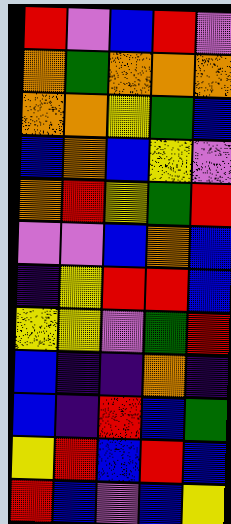[["red", "violet", "blue", "red", "violet"], ["orange", "green", "orange", "orange", "orange"], ["orange", "orange", "yellow", "green", "blue"], ["blue", "orange", "blue", "yellow", "violet"], ["orange", "red", "yellow", "green", "red"], ["violet", "violet", "blue", "orange", "blue"], ["indigo", "yellow", "red", "red", "blue"], ["yellow", "yellow", "violet", "green", "red"], ["blue", "indigo", "indigo", "orange", "indigo"], ["blue", "indigo", "red", "blue", "green"], ["yellow", "red", "blue", "red", "blue"], ["red", "blue", "violet", "blue", "yellow"]]